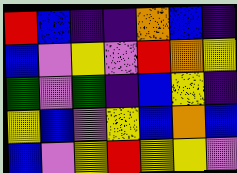[["red", "blue", "indigo", "indigo", "orange", "blue", "indigo"], ["blue", "violet", "yellow", "violet", "red", "orange", "yellow"], ["green", "violet", "green", "indigo", "blue", "yellow", "indigo"], ["yellow", "blue", "violet", "yellow", "blue", "orange", "blue"], ["blue", "violet", "yellow", "red", "yellow", "yellow", "violet"]]